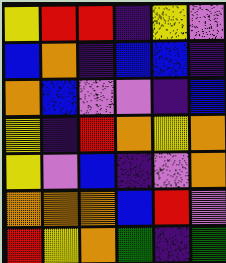[["yellow", "red", "red", "indigo", "yellow", "violet"], ["blue", "orange", "indigo", "blue", "blue", "indigo"], ["orange", "blue", "violet", "violet", "indigo", "blue"], ["yellow", "indigo", "red", "orange", "yellow", "orange"], ["yellow", "violet", "blue", "indigo", "violet", "orange"], ["orange", "orange", "orange", "blue", "red", "violet"], ["red", "yellow", "orange", "green", "indigo", "green"]]